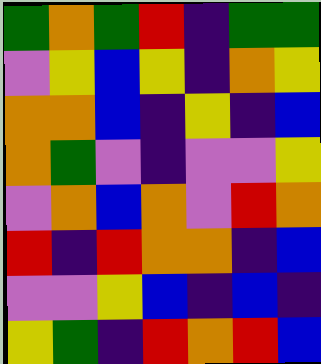[["green", "orange", "green", "red", "indigo", "green", "green"], ["violet", "yellow", "blue", "yellow", "indigo", "orange", "yellow"], ["orange", "orange", "blue", "indigo", "yellow", "indigo", "blue"], ["orange", "green", "violet", "indigo", "violet", "violet", "yellow"], ["violet", "orange", "blue", "orange", "violet", "red", "orange"], ["red", "indigo", "red", "orange", "orange", "indigo", "blue"], ["violet", "violet", "yellow", "blue", "indigo", "blue", "indigo"], ["yellow", "green", "indigo", "red", "orange", "red", "blue"]]